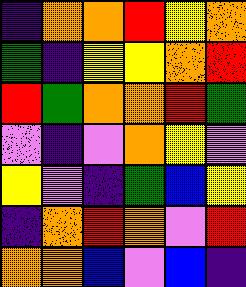[["indigo", "orange", "orange", "red", "yellow", "orange"], ["green", "indigo", "yellow", "yellow", "orange", "red"], ["red", "green", "orange", "orange", "red", "green"], ["violet", "indigo", "violet", "orange", "yellow", "violet"], ["yellow", "violet", "indigo", "green", "blue", "yellow"], ["indigo", "orange", "red", "orange", "violet", "red"], ["orange", "orange", "blue", "violet", "blue", "indigo"]]